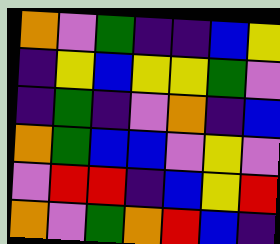[["orange", "violet", "green", "indigo", "indigo", "blue", "yellow"], ["indigo", "yellow", "blue", "yellow", "yellow", "green", "violet"], ["indigo", "green", "indigo", "violet", "orange", "indigo", "blue"], ["orange", "green", "blue", "blue", "violet", "yellow", "violet"], ["violet", "red", "red", "indigo", "blue", "yellow", "red"], ["orange", "violet", "green", "orange", "red", "blue", "indigo"]]